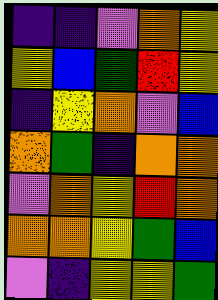[["indigo", "indigo", "violet", "orange", "yellow"], ["yellow", "blue", "green", "red", "yellow"], ["indigo", "yellow", "orange", "violet", "blue"], ["orange", "green", "indigo", "orange", "orange"], ["violet", "orange", "yellow", "red", "orange"], ["orange", "orange", "yellow", "green", "blue"], ["violet", "indigo", "yellow", "yellow", "green"]]